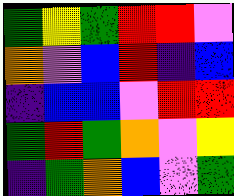[["green", "yellow", "green", "red", "red", "violet"], ["orange", "violet", "blue", "red", "indigo", "blue"], ["indigo", "blue", "blue", "violet", "red", "red"], ["green", "red", "green", "orange", "violet", "yellow"], ["indigo", "green", "orange", "blue", "violet", "green"]]